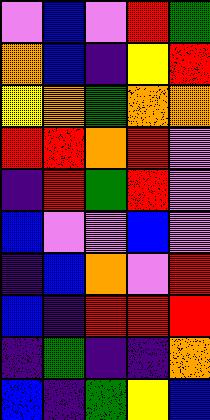[["violet", "blue", "violet", "red", "green"], ["orange", "blue", "indigo", "yellow", "red"], ["yellow", "orange", "green", "orange", "orange"], ["red", "red", "orange", "red", "violet"], ["indigo", "red", "green", "red", "violet"], ["blue", "violet", "violet", "blue", "violet"], ["indigo", "blue", "orange", "violet", "red"], ["blue", "indigo", "red", "red", "red"], ["indigo", "green", "indigo", "indigo", "orange"], ["blue", "indigo", "green", "yellow", "blue"]]